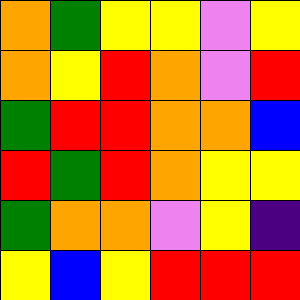[["orange", "green", "yellow", "yellow", "violet", "yellow"], ["orange", "yellow", "red", "orange", "violet", "red"], ["green", "red", "red", "orange", "orange", "blue"], ["red", "green", "red", "orange", "yellow", "yellow"], ["green", "orange", "orange", "violet", "yellow", "indigo"], ["yellow", "blue", "yellow", "red", "red", "red"]]